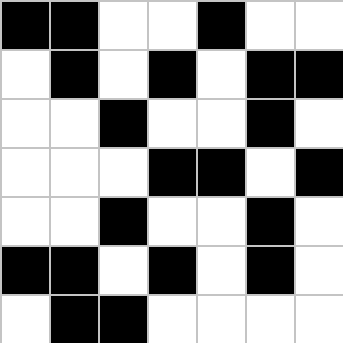[["black", "black", "white", "white", "black", "white", "white"], ["white", "black", "white", "black", "white", "black", "black"], ["white", "white", "black", "white", "white", "black", "white"], ["white", "white", "white", "black", "black", "white", "black"], ["white", "white", "black", "white", "white", "black", "white"], ["black", "black", "white", "black", "white", "black", "white"], ["white", "black", "black", "white", "white", "white", "white"]]